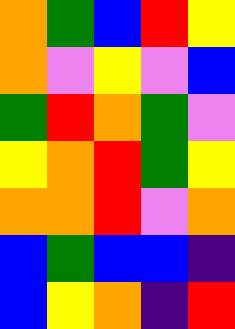[["orange", "green", "blue", "red", "yellow"], ["orange", "violet", "yellow", "violet", "blue"], ["green", "red", "orange", "green", "violet"], ["yellow", "orange", "red", "green", "yellow"], ["orange", "orange", "red", "violet", "orange"], ["blue", "green", "blue", "blue", "indigo"], ["blue", "yellow", "orange", "indigo", "red"]]